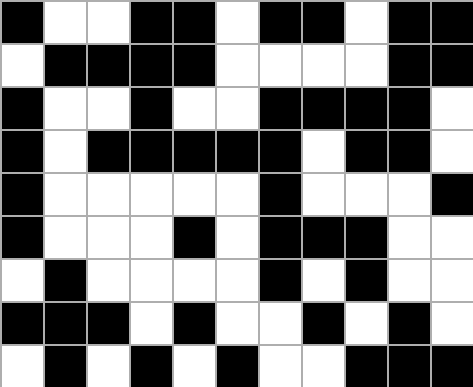[["black", "white", "white", "black", "black", "white", "black", "black", "white", "black", "black"], ["white", "black", "black", "black", "black", "white", "white", "white", "white", "black", "black"], ["black", "white", "white", "black", "white", "white", "black", "black", "black", "black", "white"], ["black", "white", "black", "black", "black", "black", "black", "white", "black", "black", "white"], ["black", "white", "white", "white", "white", "white", "black", "white", "white", "white", "black"], ["black", "white", "white", "white", "black", "white", "black", "black", "black", "white", "white"], ["white", "black", "white", "white", "white", "white", "black", "white", "black", "white", "white"], ["black", "black", "black", "white", "black", "white", "white", "black", "white", "black", "white"], ["white", "black", "white", "black", "white", "black", "white", "white", "black", "black", "black"]]